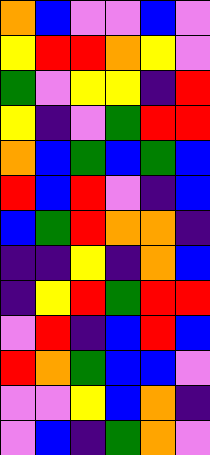[["orange", "blue", "violet", "violet", "blue", "violet"], ["yellow", "red", "red", "orange", "yellow", "violet"], ["green", "violet", "yellow", "yellow", "indigo", "red"], ["yellow", "indigo", "violet", "green", "red", "red"], ["orange", "blue", "green", "blue", "green", "blue"], ["red", "blue", "red", "violet", "indigo", "blue"], ["blue", "green", "red", "orange", "orange", "indigo"], ["indigo", "indigo", "yellow", "indigo", "orange", "blue"], ["indigo", "yellow", "red", "green", "red", "red"], ["violet", "red", "indigo", "blue", "red", "blue"], ["red", "orange", "green", "blue", "blue", "violet"], ["violet", "violet", "yellow", "blue", "orange", "indigo"], ["violet", "blue", "indigo", "green", "orange", "violet"]]